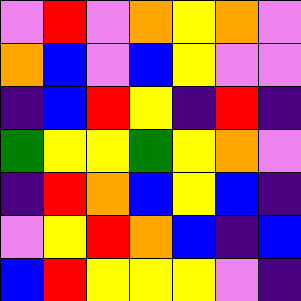[["violet", "red", "violet", "orange", "yellow", "orange", "violet"], ["orange", "blue", "violet", "blue", "yellow", "violet", "violet"], ["indigo", "blue", "red", "yellow", "indigo", "red", "indigo"], ["green", "yellow", "yellow", "green", "yellow", "orange", "violet"], ["indigo", "red", "orange", "blue", "yellow", "blue", "indigo"], ["violet", "yellow", "red", "orange", "blue", "indigo", "blue"], ["blue", "red", "yellow", "yellow", "yellow", "violet", "indigo"]]